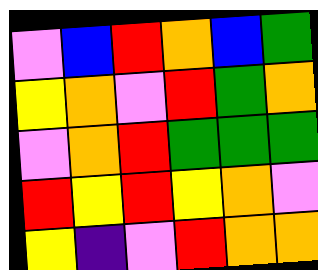[["violet", "blue", "red", "orange", "blue", "green"], ["yellow", "orange", "violet", "red", "green", "orange"], ["violet", "orange", "red", "green", "green", "green"], ["red", "yellow", "red", "yellow", "orange", "violet"], ["yellow", "indigo", "violet", "red", "orange", "orange"]]